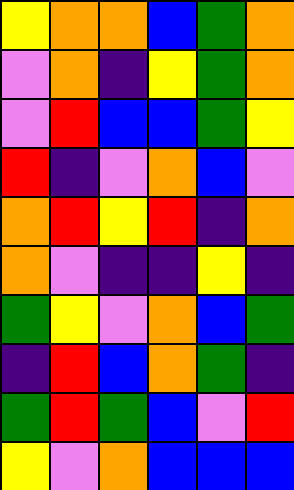[["yellow", "orange", "orange", "blue", "green", "orange"], ["violet", "orange", "indigo", "yellow", "green", "orange"], ["violet", "red", "blue", "blue", "green", "yellow"], ["red", "indigo", "violet", "orange", "blue", "violet"], ["orange", "red", "yellow", "red", "indigo", "orange"], ["orange", "violet", "indigo", "indigo", "yellow", "indigo"], ["green", "yellow", "violet", "orange", "blue", "green"], ["indigo", "red", "blue", "orange", "green", "indigo"], ["green", "red", "green", "blue", "violet", "red"], ["yellow", "violet", "orange", "blue", "blue", "blue"]]